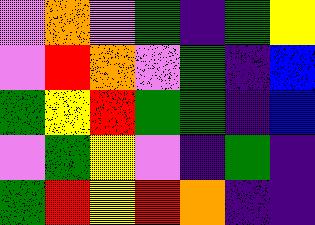[["violet", "orange", "violet", "green", "indigo", "green", "yellow"], ["violet", "red", "orange", "violet", "green", "indigo", "blue"], ["green", "yellow", "red", "green", "green", "indigo", "blue"], ["violet", "green", "yellow", "violet", "indigo", "green", "indigo"], ["green", "red", "yellow", "red", "orange", "indigo", "indigo"]]